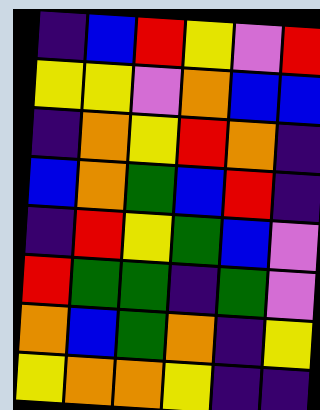[["indigo", "blue", "red", "yellow", "violet", "red"], ["yellow", "yellow", "violet", "orange", "blue", "blue"], ["indigo", "orange", "yellow", "red", "orange", "indigo"], ["blue", "orange", "green", "blue", "red", "indigo"], ["indigo", "red", "yellow", "green", "blue", "violet"], ["red", "green", "green", "indigo", "green", "violet"], ["orange", "blue", "green", "orange", "indigo", "yellow"], ["yellow", "orange", "orange", "yellow", "indigo", "indigo"]]